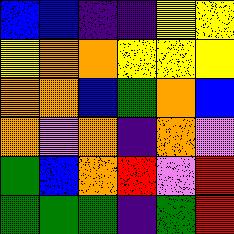[["blue", "blue", "indigo", "indigo", "yellow", "yellow"], ["yellow", "orange", "orange", "yellow", "yellow", "yellow"], ["orange", "orange", "blue", "green", "orange", "blue"], ["orange", "violet", "orange", "indigo", "orange", "violet"], ["green", "blue", "orange", "red", "violet", "red"], ["green", "green", "green", "indigo", "green", "red"]]